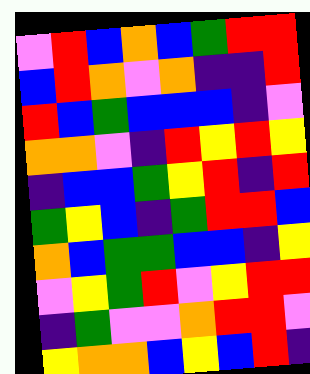[["violet", "red", "blue", "orange", "blue", "green", "red", "red"], ["blue", "red", "orange", "violet", "orange", "indigo", "indigo", "red"], ["red", "blue", "green", "blue", "blue", "blue", "indigo", "violet"], ["orange", "orange", "violet", "indigo", "red", "yellow", "red", "yellow"], ["indigo", "blue", "blue", "green", "yellow", "red", "indigo", "red"], ["green", "yellow", "blue", "indigo", "green", "red", "red", "blue"], ["orange", "blue", "green", "green", "blue", "blue", "indigo", "yellow"], ["violet", "yellow", "green", "red", "violet", "yellow", "red", "red"], ["indigo", "green", "violet", "violet", "orange", "red", "red", "violet"], ["yellow", "orange", "orange", "blue", "yellow", "blue", "red", "indigo"]]